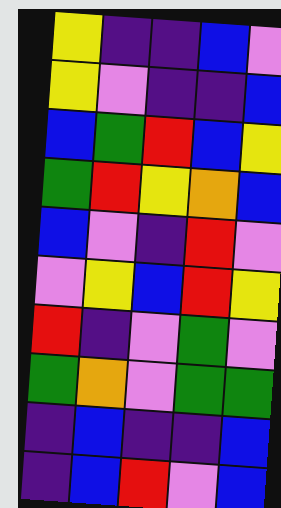[["yellow", "indigo", "indigo", "blue", "violet"], ["yellow", "violet", "indigo", "indigo", "blue"], ["blue", "green", "red", "blue", "yellow"], ["green", "red", "yellow", "orange", "blue"], ["blue", "violet", "indigo", "red", "violet"], ["violet", "yellow", "blue", "red", "yellow"], ["red", "indigo", "violet", "green", "violet"], ["green", "orange", "violet", "green", "green"], ["indigo", "blue", "indigo", "indigo", "blue"], ["indigo", "blue", "red", "violet", "blue"]]